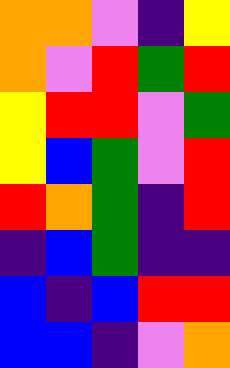[["orange", "orange", "violet", "indigo", "yellow"], ["orange", "violet", "red", "green", "red"], ["yellow", "red", "red", "violet", "green"], ["yellow", "blue", "green", "violet", "red"], ["red", "orange", "green", "indigo", "red"], ["indigo", "blue", "green", "indigo", "indigo"], ["blue", "indigo", "blue", "red", "red"], ["blue", "blue", "indigo", "violet", "orange"]]